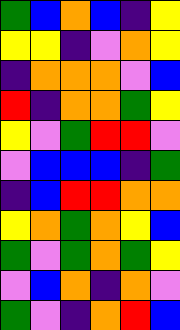[["green", "blue", "orange", "blue", "indigo", "yellow"], ["yellow", "yellow", "indigo", "violet", "orange", "yellow"], ["indigo", "orange", "orange", "orange", "violet", "blue"], ["red", "indigo", "orange", "orange", "green", "yellow"], ["yellow", "violet", "green", "red", "red", "violet"], ["violet", "blue", "blue", "blue", "indigo", "green"], ["indigo", "blue", "red", "red", "orange", "orange"], ["yellow", "orange", "green", "orange", "yellow", "blue"], ["green", "violet", "green", "orange", "green", "yellow"], ["violet", "blue", "orange", "indigo", "orange", "violet"], ["green", "violet", "indigo", "orange", "red", "blue"]]